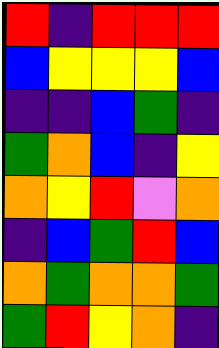[["red", "indigo", "red", "red", "red"], ["blue", "yellow", "yellow", "yellow", "blue"], ["indigo", "indigo", "blue", "green", "indigo"], ["green", "orange", "blue", "indigo", "yellow"], ["orange", "yellow", "red", "violet", "orange"], ["indigo", "blue", "green", "red", "blue"], ["orange", "green", "orange", "orange", "green"], ["green", "red", "yellow", "orange", "indigo"]]